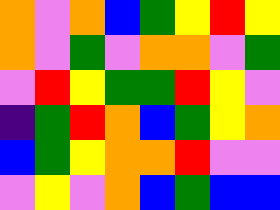[["orange", "violet", "orange", "blue", "green", "yellow", "red", "yellow"], ["orange", "violet", "green", "violet", "orange", "orange", "violet", "green"], ["violet", "red", "yellow", "green", "green", "red", "yellow", "violet"], ["indigo", "green", "red", "orange", "blue", "green", "yellow", "orange"], ["blue", "green", "yellow", "orange", "orange", "red", "violet", "violet"], ["violet", "yellow", "violet", "orange", "blue", "green", "blue", "blue"]]